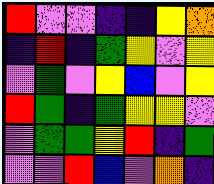[["red", "violet", "violet", "indigo", "indigo", "yellow", "orange"], ["indigo", "red", "indigo", "green", "yellow", "violet", "yellow"], ["violet", "green", "violet", "yellow", "blue", "violet", "yellow"], ["red", "green", "indigo", "green", "yellow", "yellow", "violet"], ["violet", "green", "green", "yellow", "red", "indigo", "green"], ["violet", "violet", "red", "blue", "violet", "orange", "indigo"]]